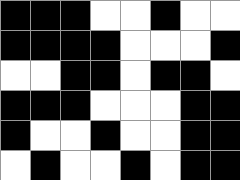[["black", "black", "black", "white", "white", "black", "white", "white"], ["black", "black", "black", "black", "white", "white", "white", "black"], ["white", "white", "black", "black", "white", "black", "black", "white"], ["black", "black", "black", "white", "white", "white", "black", "black"], ["black", "white", "white", "black", "white", "white", "black", "black"], ["white", "black", "white", "white", "black", "white", "black", "black"]]